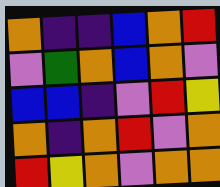[["orange", "indigo", "indigo", "blue", "orange", "red"], ["violet", "green", "orange", "blue", "orange", "violet"], ["blue", "blue", "indigo", "violet", "red", "yellow"], ["orange", "indigo", "orange", "red", "violet", "orange"], ["red", "yellow", "orange", "violet", "orange", "orange"]]